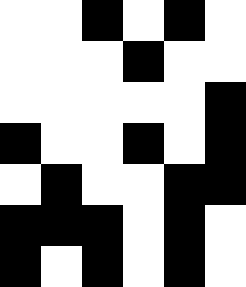[["white", "white", "black", "white", "black", "white"], ["white", "white", "white", "black", "white", "white"], ["white", "white", "white", "white", "white", "black"], ["black", "white", "white", "black", "white", "black"], ["white", "black", "white", "white", "black", "black"], ["black", "black", "black", "white", "black", "white"], ["black", "white", "black", "white", "black", "white"]]